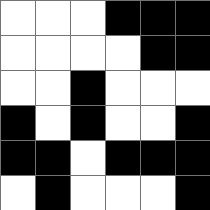[["white", "white", "white", "black", "black", "black"], ["white", "white", "white", "white", "black", "black"], ["white", "white", "black", "white", "white", "white"], ["black", "white", "black", "white", "white", "black"], ["black", "black", "white", "black", "black", "black"], ["white", "black", "white", "white", "white", "black"]]